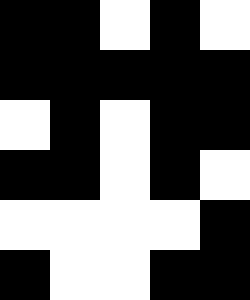[["black", "black", "white", "black", "white"], ["black", "black", "black", "black", "black"], ["white", "black", "white", "black", "black"], ["black", "black", "white", "black", "white"], ["white", "white", "white", "white", "black"], ["black", "white", "white", "black", "black"]]